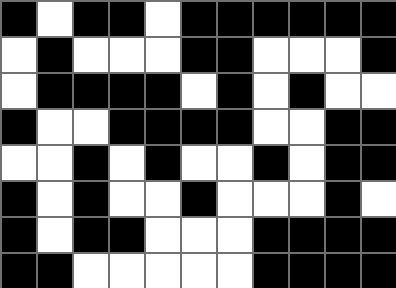[["black", "white", "black", "black", "white", "black", "black", "black", "black", "black", "black"], ["white", "black", "white", "white", "white", "black", "black", "white", "white", "white", "black"], ["white", "black", "black", "black", "black", "white", "black", "white", "black", "white", "white"], ["black", "white", "white", "black", "black", "black", "black", "white", "white", "black", "black"], ["white", "white", "black", "white", "black", "white", "white", "black", "white", "black", "black"], ["black", "white", "black", "white", "white", "black", "white", "white", "white", "black", "white"], ["black", "white", "black", "black", "white", "white", "white", "black", "black", "black", "black"], ["black", "black", "white", "white", "white", "white", "white", "black", "black", "black", "black"]]